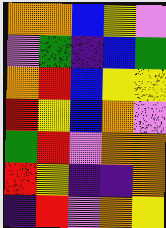[["orange", "orange", "blue", "yellow", "violet"], ["violet", "green", "indigo", "blue", "green"], ["orange", "red", "blue", "yellow", "yellow"], ["red", "yellow", "blue", "orange", "violet"], ["green", "red", "violet", "orange", "orange"], ["red", "yellow", "indigo", "indigo", "orange"], ["indigo", "red", "violet", "orange", "yellow"]]